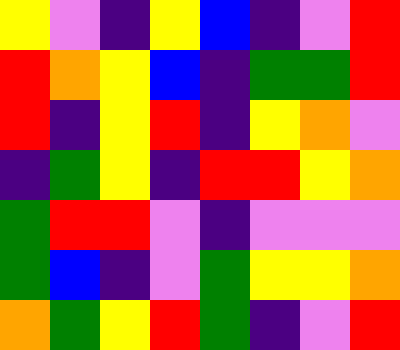[["yellow", "violet", "indigo", "yellow", "blue", "indigo", "violet", "red"], ["red", "orange", "yellow", "blue", "indigo", "green", "green", "red"], ["red", "indigo", "yellow", "red", "indigo", "yellow", "orange", "violet"], ["indigo", "green", "yellow", "indigo", "red", "red", "yellow", "orange"], ["green", "red", "red", "violet", "indigo", "violet", "violet", "violet"], ["green", "blue", "indigo", "violet", "green", "yellow", "yellow", "orange"], ["orange", "green", "yellow", "red", "green", "indigo", "violet", "red"]]